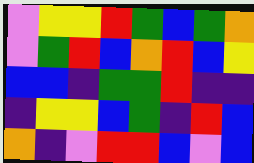[["violet", "yellow", "yellow", "red", "green", "blue", "green", "orange"], ["violet", "green", "red", "blue", "orange", "red", "blue", "yellow"], ["blue", "blue", "indigo", "green", "green", "red", "indigo", "indigo"], ["indigo", "yellow", "yellow", "blue", "green", "indigo", "red", "blue"], ["orange", "indigo", "violet", "red", "red", "blue", "violet", "blue"]]